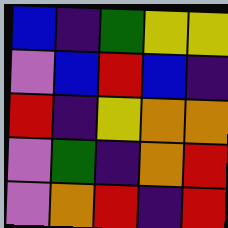[["blue", "indigo", "green", "yellow", "yellow"], ["violet", "blue", "red", "blue", "indigo"], ["red", "indigo", "yellow", "orange", "orange"], ["violet", "green", "indigo", "orange", "red"], ["violet", "orange", "red", "indigo", "red"]]